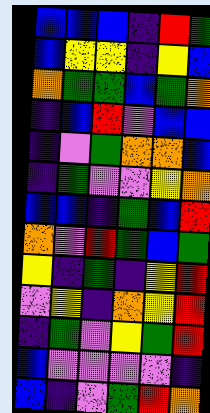[["blue", "blue", "blue", "indigo", "red", "green"], ["blue", "yellow", "yellow", "indigo", "yellow", "blue"], ["orange", "green", "green", "blue", "green", "orange"], ["indigo", "blue", "red", "violet", "blue", "blue"], ["indigo", "violet", "green", "orange", "orange", "blue"], ["indigo", "green", "violet", "violet", "yellow", "orange"], ["blue", "blue", "indigo", "green", "blue", "red"], ["orange", "violet", "red", "green", "blue", "green"], ["yellow", "indigo", "green", "indigo", "yellow", "red"], ["violet", "yellow", "indigo", "orange", "yellow", "red"], ["indigo", "green", "violet", "yellow", "green", "red"], ["blue", "violet", "violet", "violet", "violet", "indigo"], ["blue", "indigo", "violet", "green", "red", "orange"]]